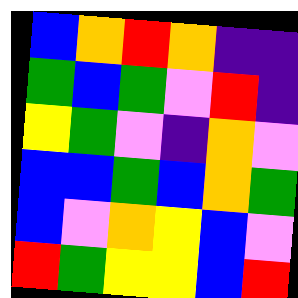[["blue", "orange", "red", "orange", "indigo", "indigo"], ["green", "blue", "green", "violet", "red", "indigo"], ["yellow", "green", "violet", "indigo", "orange", "violet"], ["blue", "blue", "green", "blue", "orange", "green"], ["blue", "violet", "orange", "yellow", "blue", "violet"], ["red", "green", "yellow", "yellow", "blue", "red"]]